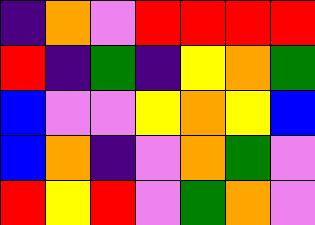[["indigo", "orange", "violet", "red", "red", "red", "red"], ["red", "indigo", "green", "indigo", "yellow", "orange", "green"], ["blue", "violet", "violet", "yellow", "orange", "yellow", "blue"], ["blue", "orange", "indigo", "violet", "orange", "green", "violet"], ["red", "yellow", "red", "violet", "green", "orange", "violet"]]